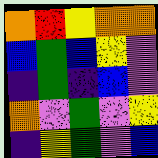[["orange", "red", "yellow", "orange", "orange"], ["blue", "green", "blue", "yellow", "violet"], ["indigo", "green", "indigo", "blue", "violet"], ["orange", "violet", "green", "violet", "yellow"], ["indigo", "yellow", "green", "violet", "blue"]]